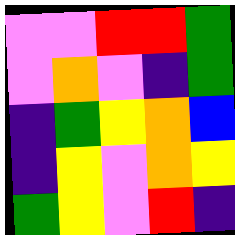[["violet", "violet", "red", "red", "green"], ["violet", "orange", "violet", "indigo", "green"], ["indigo", "green", "yellow", "orange", "blue"], ["indigo", "yellow", "violet", "orange", "yellow"], ["green", "yellow", "violet", "red", "indigo"]]